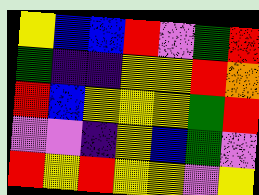[["yellow", "blue", "blue", "red", "violet", "green", "red"], ["green", "indigo", "indigo", "yellow", "yellow", "red", "orange"], ["red", "blue", "yellow", "yellow", "yellow", "green", "red"], ["violet", "violet", "indigo", "yellow", "blue", "green", "violet"], ["red", "yellow", "red", "yellow", "yellow", "violet", "yellow"]]